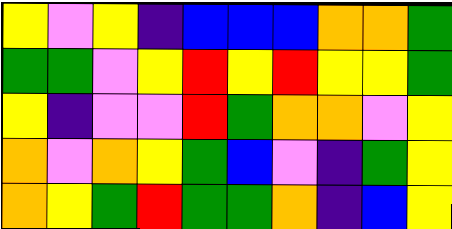[["yellow", "violet", "yellow", "indigo", "blue", "blue", "blue", "orange", "orange", "green"], ["green", "green", "violet", "yellow", "red", "yellow", "red", "yellow", "yellow", "green"], ["yellow", "indigo", "violet", "violet", "red", "green", "orange", "orange", "violet", "yellow"], ["orange", "violet", "orange", "yellow", "green", "blue", "violet", "indigo", "green", "yellow"], ["orange", "yellow", "green", "red", "green", "green", "orange", "indigo", "blue", "yellow"]]